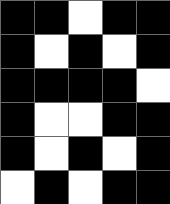[["black", "black", "white", "black", "black"], ["black", "white", "black", "white", "black"], ["black", "black", "black", "black", "white"], ["black", "white", "white", "black", "black"], ["black", "white", "black", "white", "black"], ["white", "black", "white", "black", "black"]]